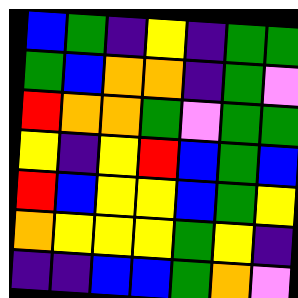[["blue", "green", "indigo", "yellow", "indigo", "green", "green"], ["green", "blue", "orange", "orange", "indigo", "green", "violet"], ["red", "orange", "orange", "green", "violet", "green", "green"], ["yellow", "indigo", "yellow", "red", "blue", "green", "blue"], ["red", "blue", "yellow", "yellow", "blue", "green", "yellow"], ["orange", "yellow", "yellow", "yellow", "green", "yellow", "indigo"], ["indigo", "indigo", "blue", "blue", "green", "orange", "violet"]]